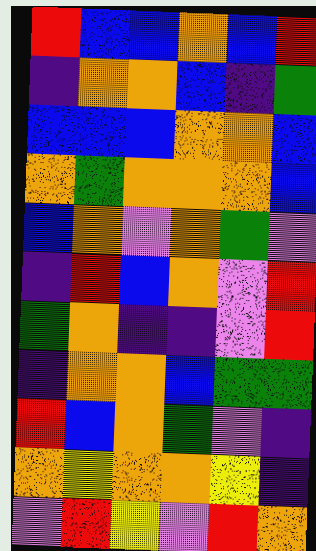[["red", "blue", "blue", "orange", "blue", "red"], ["indigo", "orange", "orange", "blue", "indigo", "green"], ["blue", "blue", "blue", "orange", "orange", "blue"], ["orange", "green", "orange", "orange", "orange", "blue"], ["blue", "orange", "violet", "orange", "green", "violet"], ["indigo", "red", "blue", "orange", "violet", "red"], ["green", "orange", "indigo", "indigo", "violet", "red"], ["indigo", "orange", "orange", "blue", "green", "green"], ["red", "blue", "orange", "green", "violet", "indigo"], ["orange", "yellow", "orange", "orange", "yellow", "indigo"], ["violet", "red", "yellow", "violet", "red", "orange"]]